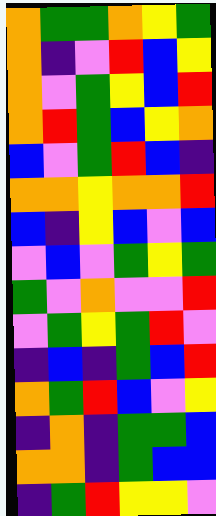[["orange", "green", "green", "orange", "yellow", "green"], ["orange", "indigo", "violet", "red", "blue", "yellow"], ["orange", "violet", "green", "yellow", "blue", "red"], ["orange", "red", "green", "blue", "yellow", "orange"], ["blue", "violet", "green", "red", "blue", "indigo"], ["orange", "orange", "yellow", "orange", "orange", "red"], ["blue", "indigo", "yellow", "blue", "violet", "blue"], ["violet", "blue", "violet", "green", "yellow", "green"], ["green", "violet", "orange", "violet", "violet", "red"], ["violet", "green", "yellow", "green", "red", "violet"], ["indigo", "blue", "indigo", "green", "blue", "red"], ["orange", "green", "red", "blue", "violet", "yellow"], ["indigo", "orange", "indigo", "green", "green", "blue"], ["orange", "orange", "indigo", "green", "blue", "blue"], ["indigo", "green", "red", "yellow", "yellow", "violet"]]